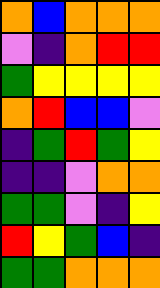[["orange", "blue", "orange", "orange", "orange"], ["violet", "indigo", "orange", "red", "red"], ["green", "yellow", "yellow", "yellow", "yellow"], ["orange", "red", "blue", "blue", "violet"], ["indigo", "green", "red", "green", "yellow"], ["indigo", "indigo", "violet", "orange", "orange"], ["green", "green", "violet", "indigo", "yellow"], ["red", "yellow", "green", "blue", "indigo"], ["green", "green", "orange", "orange", "orange"]]